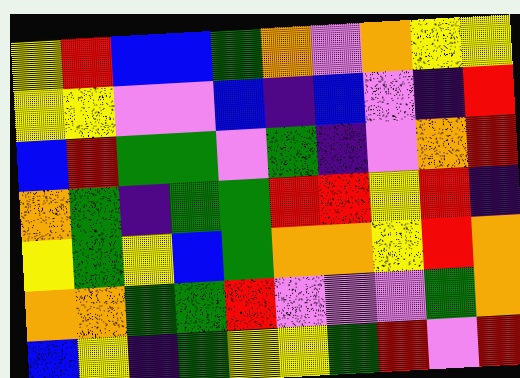[["yellow", "red", "blue", "blue", "green", "orange", "violet", "orange", "yellow", "yellow"], ["yellow", "yellow", "violet", "violet", "blue", "indigo", "blue", "violet", "indigo", "red"], ["blue", "red", "green", "green", "violet", "green", "indigo", "violet", "orange", "red"], ["orange", "green", "indigo", "green", "green", "red", "red", "yellow", "red", "indigo"], ["yellow", "green", "yellow", "blue", "green", "orange", "orange", "yellow", "red", "orange"], ["orange", "orange", "green", "green", "red", "violet", "violet", "violet", "green", "orange"], ["blue", "yellow", "indigo", "green", "yellow", "yellow", "green", "red", "violet", "red"]]